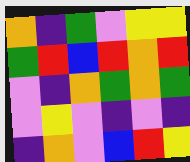[["orange", "indigo", "green", "violet", "yellow", "yellow"], ["green", "red", "blue", "red", "orange", "red"], ["violet", "indigo", "orange", "green", "orange", "green"], ["violet", "yellow", "violet", "indigo", "violet", "indigo"], ["indigo", "orange", "violet", "blue", "red", "yellow"]]